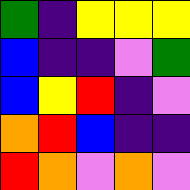[["green", "indigo", "yellow", "yellow", "yellow"], ["blue", "indigo", "indigo", "violet", "green"], ["blue", "yellow", "red", "indigo", "violet"], ["orange", "red", "blue", "indigo", "indigo"], ["red", "orange", "violet", "orange", "violet"]]